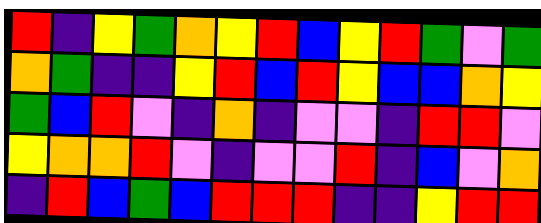[["red", "indigo", "yellow", "green", "orange", "yellow", "red", "blue", "yellow", "red", "green", "violet", "green"], ["orange", "green", "indigo", "indigo", "yellow", "red", "blue", "red", "yellow", "blue", "blue", "orange", "yellow"], ["green", "blue", "red", "violet", "indigo", "orange", "indigo", "violet", "violet", "indigo", "red", "red", "violet"], ["yellow", "orange", "orange", "red", "violet", "indigo", "violet", "violet", "red", "indigo", "blue", "violet", "orange"], ["indigo", "red", "blue", "green", "blue", "red", "red", "red", "indigo", "indigo", "yellow", "red", "red"]]